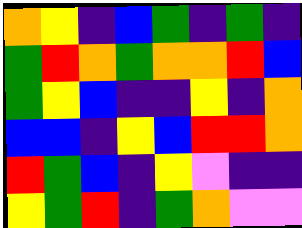[["orange", "yellow", "indigo", "blue", "green", "indigo", "green", "indigo"], ["green", "red", "orange", "green", "orange", "orange", "red", "blue"], ["green", "yellow", "blue", "indigo", "indigo", "yellow", "indigo", "orange"], ["blue", "blue", "indigo", "yellow", "blue", "red", "red", "orange"], ["red", "green", "blue", "indigo", "yellow", "violet", "indigo", "indigo"], ["yellow", "green", "red", "indigo", "green", "orange", "violet", "violet"]]